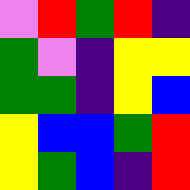[["violet", "red", "green", "red", "indigo"], ["green", "violet", "indigo", "yellow", "yellow"], ["green", "green", "indigo", "yellow", "blue"], ["yellow", "blue", "blue", "green", "red"], ["yellow", "green", "blue", "indigo", "red"]]